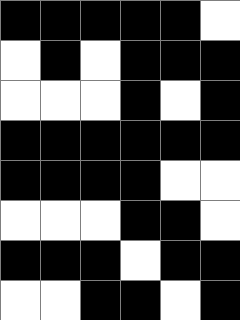[["black", "black", "black", "black", "black", "white"], ["white", "black", "white", "black", "black", "black"], ["white", "white", "white", "black", "white", "black"], ["black", "black", "black", "black", "black", "black"], ["black", "black", "black", "black", "white", "white"], ["white", "white", "white", "black", "black", "white"], ["black", "black", "black", "white", "black", "black"], ["white", "white", "black", "black", "white", "black"]]